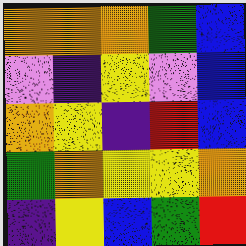[["orange", "orange", "orange", "green", "blue"], ["violet", "indigo", "yellow", "violet", "blue"], ["orange", "yellow", "indigo", "red", "blue"], ["green", "orange", "yellow", "yellow", "orange"], ["indigo", "yellow", "blue", "green", "red"]]